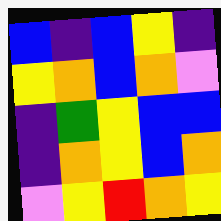[["blue", "indigo", "blue", "yellow", "indigo"], ["yellow", "orange", "blue", "orange", "violet"], ["indigo", "green", "yellow", "blue", "blue"], ["indigo", "orange", "yellow", "blue", "orange"], ["violet", "yellow", "red", "orange", "yellow"]]